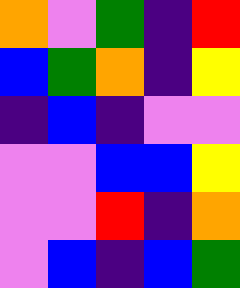[["orange", "violet", "green", "indigo", "red"], ["blue", "green", "orange", "indigo", "yellow"], ["indigo", "blue", "indigo", "violet", "violet"], ["violet", "violet", "blue", "blue", "yellow"], ["violet", "violet", "red", "indigo", "orange"], ["violet", "blue", "indigo", "blue", "green"]]